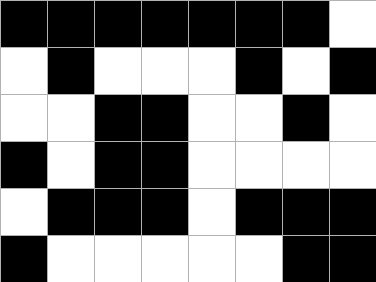[["black", "black", "black", "black", "black", "black", "black", "white"], ["white", "black", "white", "white", "white", "black", "white", "black"], ["white", "white", "black", "black", "white", "white", "black", "white"], ["black", "white", "black", "black", "white", "white", "white", "white"], ["white", "black", "black", "black", "white", "black", "black", "black"], ["black", "white", "white", "white", "white", "white", "black", "black"]]